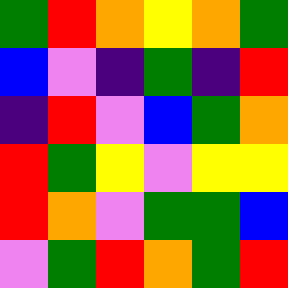[["green", "red", "orange", "yellow", "orange", "green"], ["blue", "violet", "indigo", "green", "indigo", "red"], ["indigo", "red", "violet", "blue", "green", "orange"], ["red", "green", "yellow", "violet", "yellow", "yellow"], ["red", "orange", "violet", "green", "green", "blue"], ["violet", "green", "red", "orange", "green", "red"]]